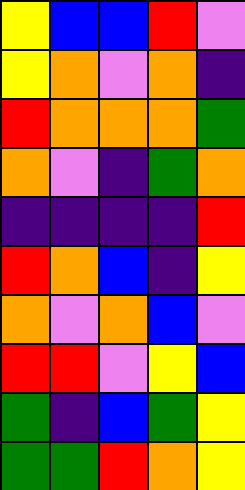[["yellow", "blue", "blue", "red", "violet"], ["yellow", "orange", "violet", "orange", "indigo"], ["red", "orange", "orange", "orange", "green"], ["orange", "violet", "indigo", "green", "orange"], ["indigo", "indigo", "indigo", "indigo", "red"], ["red", "orange", "blue", "indigo", "yellow"], ["orange", "violet", "orange", "blue", "violet"], ["red", "red", "violet", "yellow", "blue"], ["green", "indigo", "blue", "green", "yellow"], ["green", "green", "red", "orange", "yellow"]]